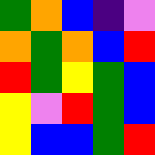[["green", "orange", "blue", "indigo", "violet"], ["orange", "green", "orange", "blue", "red"], ["red", "green", "yellow", "green", "blue"], ["yellow", "violet", "red", "green", "blue"], ["yellow", "blue", "blue", "green", "red"]]